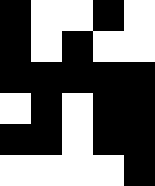[["black", "white", "white", "black", "white"], ["black", "white", "black", "white", "white"], ["black", "black", "black", "black", "black"], ["white", "black", "white", "black", "black"], ["black", "black", "white", "black", "black"], ["white", "white", "white", "white", "black"]]